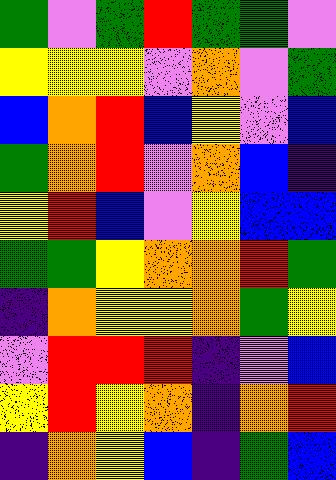[["green", "violet", "green", "red", "green", "green", "violet"], ["yellow", "yellow", "yellow", "violet", "orange", "violet", "green"], ["blue", "orange", "red", "blue", "yellow", "violet", "blue"], ["green", "orange", "red", "violet", "orange", "blue", "indigo"], ["yellow", "red", "blue", "violet", "yellow", "blue", "blue"], ["green", "green", "yellow", "orange", "orange", "red", "green"], ["indigo", "orange", "yellow", "yellow", "orange", "green", "yellow"], ["violet", "red", "red", "red", "indigo", "violet", "blue"], ["yellow", "red", "yellow", "orange", "indigo", "orange", "red"], ["indigo", "orange", "yellow", "blue", "indigo", "green", "blue"]]